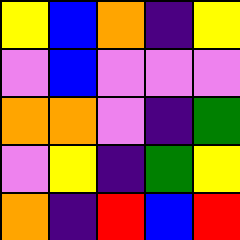[["yellow", "blue", "orange", "indigo", "yellow"], ["violet", "blue", "violet", "violet", "violet"], ["orange", "orange", "violet", "indigo", "green"], ["violet", "yellow", "indigo", "green", "yellow"], ["orange", "indigo", "red", "blue", "red"]]